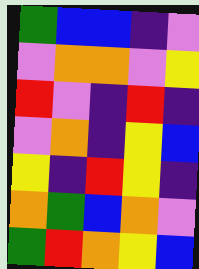[["green", "blue", "blue", "indigo", "violet"], ["violet", "orange", "orange", "violet", "yellow"], ["red", "violet", "indigo", "red", "indigo"], ["violet", "orange", "indigo", "yellow", "blue"], ["yellow", "indigo", "red", "yellow", "indigo"], ["orange", "green", "blue", "orange", "violet"], ["green", "red", "orange", "yellow", "blue"]]